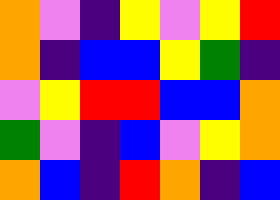[["orange", "violet", "indigo", "yellow", "violet", "yellow", "red"], ["orange", "indigo", "blue", "blue", "yellow", "green", "indigo"], ["violet", "yellow", "red", "red", "blue", "blue", "orange"], ["green", "violet", "indigo", "blue", "violet", "yellow", "orange"], ["orange", "blue", "indigo", "red", "orange", "indigo", "blue"]]